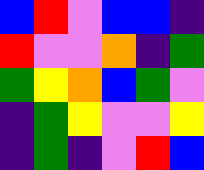[["blue", "red", "violet", "blue", "blue", "indigo"], ["red", "violet", "violet", "orange", "indigo", "green"], ["green", "yellow", "orange", "blue", "green", "violet"], ["indigo", "green", "yellow", "violet", "violet", "yellow"], ["indigo", "green", "indigo", "violet", "red", "blue"]]